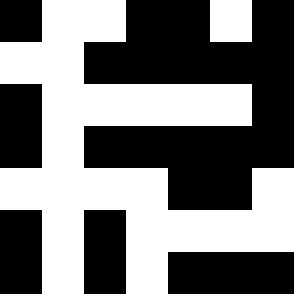[["black", "white", "white", "black", "black", "white", "black"], ["white", "white", "black", "black", "black", "black", "black"], ["black", "white", "white", "white", "white", "white", "black"], ["black", "white", "black", "black", "black", "black", "black"], ["white", "white", "white", "white", "black", "black", "white"], ["black", "white", "black", "white", "white", "white", "white"], ["black", "white", "black", "white", "black", "black", "black"]]